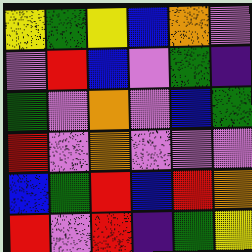[["yellow", "green", "yellow", "blue", "orange", "violet"], ["violet", "red", "blue", "violet", "green", "indigo"], ["green", "violet", "orange", "violet", "blue", "green"], ["red", "violet", "orange", "violet", "violet", "violet"], ["blue", "green", "red", "blue", "red", "orange"], ["red", "violet", "red", "indigo", "green", "yellow"]]